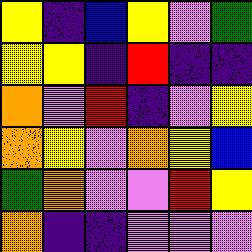[["yellow", "indigo", "blue", "yellow", "violet", "green"], ["yellow", "yellow", "indigo", "red", "indigo", "indigo"], ["orange", "violet", "red", "indigo", "violet", "yellow"], ["orange", "yellow", "violet", "orange", "yellow", "blue"], ["green", "orange", "violet", "violet", "red", "yellow"], ["orange", "indigo", "indigo", "violet", "violet", "violet"]]